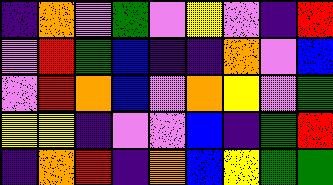[["indigo", "orange", "violet", "green", "violet", "yellow", "violet", "indigo", "red"], ["violet", "red", "green", "blue", "indigo", "indigo", "orange", "violet", "blue"], ["violet", "red", "orange", "blue", "violet", "orange", "yellow", "violet", "green"], ["yellow", "yellow", "indigo", "violet", "violet", "blue", "indigo", "green", "red"], ["indigo", "orange", "red", "indigo", "orange", "blue", "yellow", "green", "green"]]